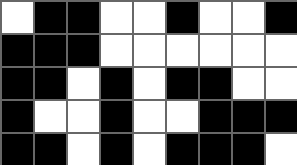[["white", "black", "black", "white", "white", "black", "white", "white", "black"], ["black", "black", "black", "white", "white", "white", "white", "white", "white"], ["black", "black", "white", "black", "white", "black", "black", "white", "white"], ["black", "white", "white", "black", "white", "white", "black", "black", "black"], ["black", "black", "white", "black", "white", "black", "black", "black", "white"]]